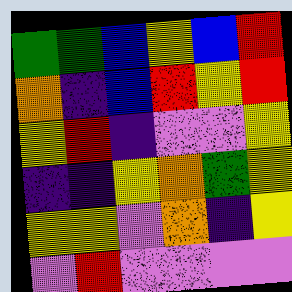[["green", "green", "blue", "yellow", "blue", "red"], ["orange", "indigo", "blue", "red", "yellow", "red"], ["yellow", "red", "indigo", "violet", "violet", "yellow"], ["indigo", "indigo", "yellow", "orange", "green", "yellow"], ["yellow", "yellow", "violet", "orange", "indigo", "yellow"], ["violet", "red", "violet", "violet", "violet", "violet"]]